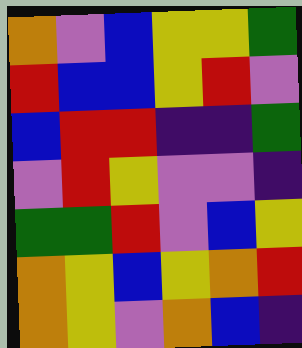[["orange", "violet", "blue", "yellow", "yellow", "green"], ["red", "blue", "blue", "yellow", "red", "violet"], ["blue", "red", "red", "indigo", "indigo", "green"], ["violet", "red", "yellow", "violet", "violet", "indigo"], ["green", "green", "red", "violet", "blue", "yellow"], ["orange", "yellow", "blue", "yellow", "orange", "red"], ["orange", "yellow", "violet", "orange", "blue", "indigo"]]